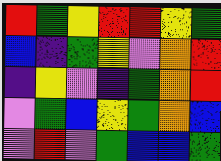[["red", "green", "yellow", "red", "red", "yellow", "green"], ["blue", "indigo", "green", "yellow", "violet", "orange", "red"], ["indigo", "yellow", "violet", "indigo", "green", "orange", "red"], ["violet", "green", "blue", "yellow", "green", "orange", "blue"], ["violet", "red", "violet", "green", "blue", "blue", "green"]]